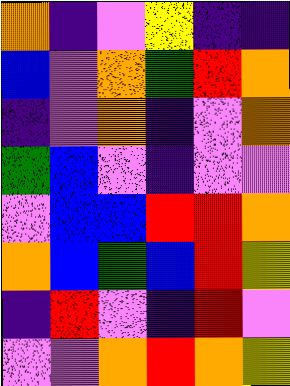[["orange", "indigo", "violet", "yellow", "indigo", "indigo"], ["blue", "violet", "orange", "green", "red", "orange"], ["indigo", "violet", "orange", "indigo", "violet", "orange"], ["green", "blue", "violet", "indigo", "violet", "violet"], ["violet", "blue", "blue", "red", "red", "orange"], ["orange", "blue", "green", "blue", "red", "yellow"], ["indigo", "red", "violet", "indigo", "red", "violet"], ["violet", "violet", "orange", "red", "orange", "yellow"]]